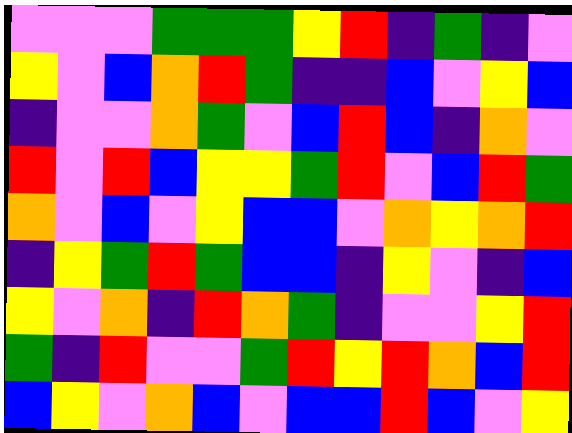[["violet", "violet", "violet", "green", "green", "green", "yellow", "red", "indigo", "green", "indigo", "violet"], ["yellow", "violet", "blue", "orange", "red", "green", "indigo", "indigo", "blue", "violet", "yellow", "blue"], ["indigo", "violet", "violet", "orange", "green", "violet", "blue", "red", "blue", "indigo", "orange", "violet"], ["red", "violet", "red", "blue", "yellow", "yellow", "green", "red", "violet", "blue", "red", "green"], ["orange", "violet", "blue", "violet", "yellow", "blue", "blue", "violet", "orange", "yellow", "orange", "red"], ["indigo", "yellow", "green", "red", "green", "blue", "blue", "indigo", "yellow", "violet", "indigo", "blue"], ["yellow", "violet", "orange", "indigo", "red", "orange", "green", "indigo", "violet", "violet", "yellow", "red"], ["green", "indigo", "red", "violet", "violet", "green", "red", "yellow", "red", "orange", "blue", "red"], ["blue", "yellow", "violet", "orange", "blue", "violet", "blue", "blue", "red", "blue", "violet", "yellow"]]